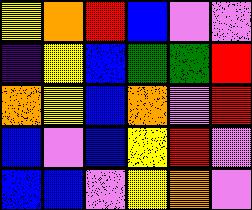[["yellow", "orange", "red", "blue", "violet", "violet"], ["indigo", "yellow", "blue", "green", "green", "red"], ["orange", "yellow", "blue", "orange", "violet", "red"], ["blue", "violet", "blue", "yellow", "red", "violet"], ["blue", "blue", "violet", "yellow", "orange", "violet"]]